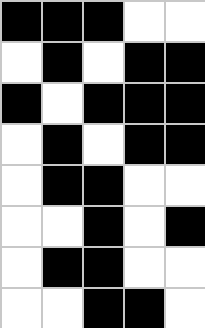[["black", "black", "black", "white", "white"], ["white", "black", "white", "black", "black"], ["black", "white", "black", "black", "black"], ["white", "black", "white", "black", "black"], ["white", "black", "black", "white", "white"], ["white", "white", "black", "white", "black"], ["white", "black", "black", "white", "white"], ["white", "white", "black", "black", "white"]]